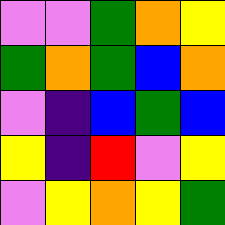[["violet", "violet", "green", "orange", "yellow"], ["green", "orange", "green", "blue", "orange"], ["violet", "indigo", "blue", "green", "blue"], ["yellow", "indigo", "red", "violet", "yellow"], ["violet", "yellow", "orange", "yellow", "green"]]